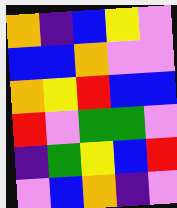[["orange", "indigo", "blue", "yellow", "violet"], ["blue", "blue", "orange", "violet", "violet"], ["orange", "yellow", "red", "blue", "blue"], ["red", "violet", "green", "green", "violet"], ["indigo", "green", "yellow", "blue", "red"], ["violet", "blue", "orange", "indigo", "violet"]]